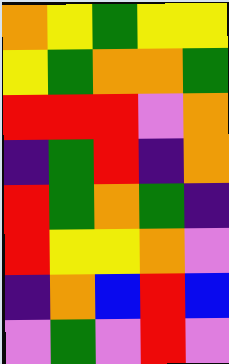[["orange", "yellow", "green", "yellow", "yellow"], ["yellow", "green", "orange", "orange", "green"], ["red", "red", "red", "violet", "orange"], ["indigo", "green", "red", "indigo", "orange"], ["red", "green", "orange", "green", "indigo"], ["red", "yellow", "yellow", "orange", "violet"], ["indigo", "orange", "blue", "red", "blue"], ["violet", "green", "violet", "red", "violet"]]